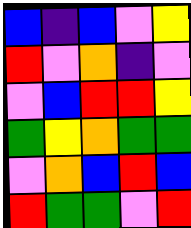[["blue", "indigo", "blue", "violet", "yellow"], ["red", "violet", "orange", "indigo", "violet"], ["violet", "blue", "red", "red", "yellow"], ["green", "yellow", "orange", "green", "green"], ["violet", "orange", "blue", "red", "blue"], ["red", "green", "green", "violet", "red"]]